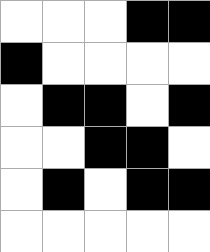[["white", "white", "white", "black", "black"], ["black", "white", "white", "white", "white"], ["white", "black", "black", "white", "black"], ["white", "white", "black", "black", "white"], ["white", "black", "white", "black", "black"], ["white", "white", "white", "white", "white"]]